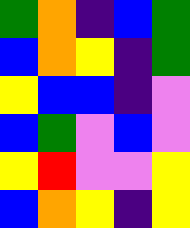[["green", "orange", "indigo", "blue", "green"], ["blue", "orange", "yellow", "indigo", "green"], ["yellow", "blue", "blue", "indigo", "violet"], ["blue", "green", "violet", "blue", "violet"], ["yellow", "red", "violet", "violet", "yellow"], ["blue", "orange", "yellow", "indigo", "yellow"]]